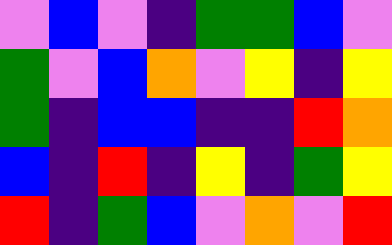[["violet", "blue", "violet", "indigo", "green", "green", "blue", "violet"], ["green", "violet", "blue", "orange", "violet", "yellow", "indigo", "yellow"], ["green", "indigo", "blue", "blue", "indigo", "indigo", "red", "orange"], ["blue", "indigo", "red", "indigo", "yellow", "indigo", "green", "yellow"], ["red", "indigo", "green", "blue", "violet", "orange", "violet", "red"]]